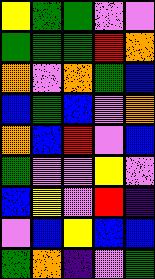[["yellow", "green", "green", "violet", "violet"], ["green", "green", "green", "red", "orange"], ["orange", "violet", "orange", "green", "blue"], ["blue", "green", "blue", "violet", "orange"], ["orange", "blue", "red", "violet", "blue"], ["green", "violet", "violet", "yellow", "violet"], ["blue", "yellow", "violet", "red", "indigo"], ["violet", "blue", "yellow", "blue", "blue"], ["green", "orange", "indigo", "violet", "green"]]